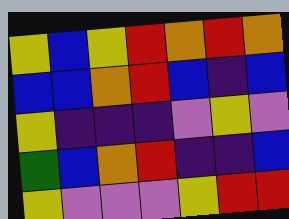[["yellow", "blue", "yellow", "red", "orange", "red", "orange"], ["blue", "blue", "orange", "red", "blue", "indigo", "blue"], ["yellow", "indigo", "indigo", "indigo", "violet", "yellow", "violet"], ["green", "blue", "orange", "red", "indigo", "indigo", "blue"], ["yellow", "violet", "violet", "violet", "yellow", "red", "red"]]